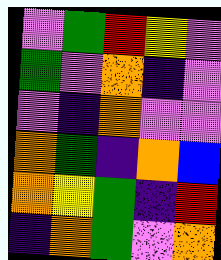[["violet", "green", "red", "yellow", "violet"], ["green", "violet", "orange", "indigo", "violet"], ["violet", "indigo", "orange", "violet", "violet"], ["orange", "green", "indigo", "orange", "blue"], ["orange", "yellow", "green", "indigo", "red"], ["indigo", "orange", "green", "violet", "orange"]]